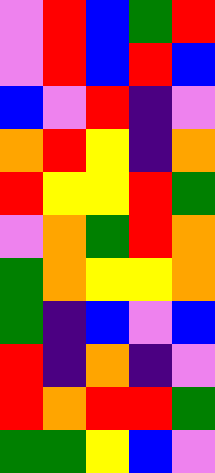[["violet", "red", "blue", "green", "red"], ["violet", "red", "blue", "red", "blue"], ["blue", "violet", "red", "indigo", "violet"], ["orange", "red", "yellow", "indigo", "orange"], ["red", "yellow", "yellow", "red", "green"], ["violet", "orange", "green", "red", "orange"], ["green", "orange", "yellow", "yellow", "orange"], ["green", "indigo", "blue", "violet", "blue"], ["red", "indigo", "orange", "indigo", "violet"], ["red", "orange", "red", "red", "green"], ["green", "green", "yellow", "blue", "violet"]]